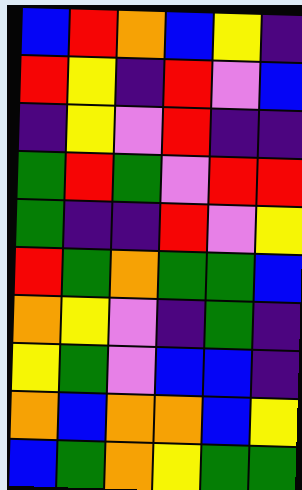[["blue", "red", "orange", "blue", "yellow", "indigo"], ["red", "yellow", "indigo", "red", "violet", "blue"], ["indigo", "yellow", "violet", "red", "indigo", "indigo"], ["green", "red", "green", "violet", "red", "red"], ["green", "indigo", "indigo", "red", "violet", "yellow"], ["red", "green", "orange", "green", "green", "blue"], ["orange", "yellow", "violet", "indigo", "green", "indigo"], ["yellow", "green", "violet", "blue", "blue", "indigo"], ["orange", "blue", "orange", "orange", "blue", "yellow"], ["blue", "green", "orange", "yellow", "green", "green"]]